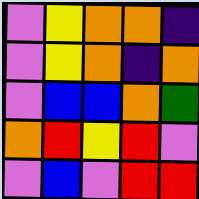[["violet", "yellow", "orange", "orange", "indigo"], ["violet", "yellow", "orange", "indigo", "orange"], ["violet", "blue", "blue", "orange", "green"], ["orange", "red", "yellow", "red", "violet"], ["violet", "blue", "violet", "red", "red"]]